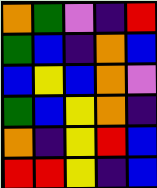[["orange", "green", "violet", "indigo", "red"], ["green", "blue", "indigo", "orange", "blue"], ["blue", "yellow", "blue", "orange", "violet"], ["green", "blue", "yellow", "orange", "indigo"], ["orange", "indigo", "yellow", "red", "blue"], ["red", "red", "yellow", "indigo", "blue"]]